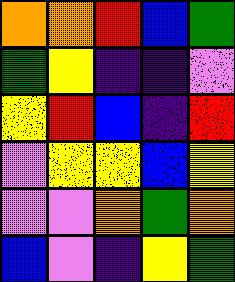[["orange", "orange", "red", "blue", "green"], ["green", "yellow", "indigo", "indigo", "violet"], ["yellow", "red", "blue", "indigo", "red"], ["violet", "yellow", "yellow", "blue", "yellow"], ["violet", "violet", "orange", "green", "orange"], ["blue", "violet", "indigo", "yellow", "green"]]